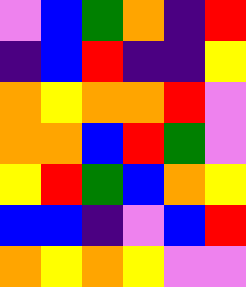[["violet", "blue", "green", "orange", "indigo", "red"], ["indigo", "blue", "red", "indigo", "indigo", "yellow"], ["orange", "yellow", "orange", "orange", "red", "violet"], ["orange", "orange", "blue", "red", "green", "violet"], ["yellow", "red", "green", "blue", "orange", "yellow"], ["blue", "blue", "indigo", "violet", "blue", "red"], ["orange", "yellow", "orange", "yellow", "violet", "violet"]]